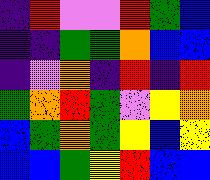[["indigo", "red", "violet", "violet", "red", "green", "blue"], ["indigo", "indigo", "green", "green", "orange", "blue", "blue"], ["indigo", "violet", "orange", "indigo", "red", "indigo", "red"], ["green", "orange", "red", "green", "violet", "yellow", "orange"], ["blue", "green", "orange", "green", "yellow", "blue", "yellow"], ["blue", "blue", "green", "yellow", "red", "blue", "blue"]]